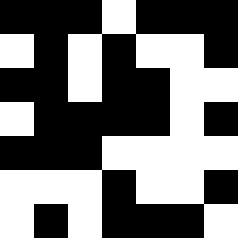[["black", "black", "black", "white", "black", "black", "black"], ["white", "black", "white", "black", "white", "white", "black"], ["black", "black", "white", "black", "black", "white", "white"], ["white", "black", "black", "black", "black", "white", "black"], ["black", "black", "black", "white", "white", "white", "white"], ["white", "white", "white", "black", "white", "white", "black"], ["white", "black", "white", "black", "black", "black", "white"]]